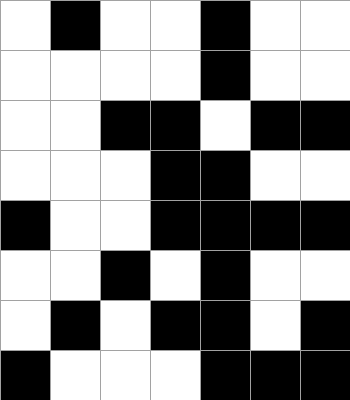[["white", "black", "white", "white", "black", "white", "white"], ["white", "white", "white", "white", "black", "white", "white"], ["white", "white", "black", "black", "white", "black", "black"], ["white", "white", "white", "black", "black", "white", "white"], ["black", "white", "white", "black", "black", "black", "black"], ["white", "white", "black", "white", "black", "white", "white"], ["white", "black", "white", "black", "black", "white", "black"], ["black", "white", "white", "white", "black", "black", "black"]]